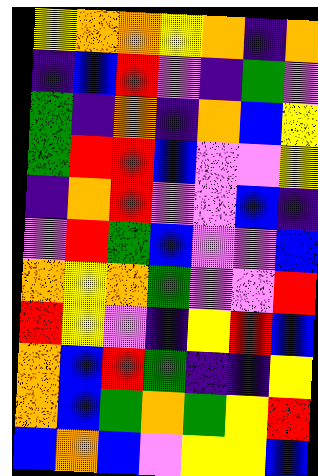[["yellow", "orange", "orange", "yellow", "orange", "indigo", "orange"], ["indigo", "blue", "red", "violet", "indigo", "green", "violet"], ["green", "indigo", "orange", "indigo", "orange", "blue", "yellow"], ["green", "red", "red", "blue", "violet", "violet", "yellow"], ["indigo", "orange", "red", "violet", "violet", "blue", "indigo"], ["violet", "red", "green", "blue", "violet", "violet", "blue"], ["orange", "yellow", "orange", "green", "violet", "violet", "red"], ["red", "yellow", "violet", "indigo", "yellow", "red", "blue"], ["orange", "blue", "red", "green", "indigo", "indigo", "yellow"], ["orange", "blue", "green", "orange", "green", "yellow", "red"], ["blue", "orange", "blue", "violet", "yellow", "yellow", "blue"]]